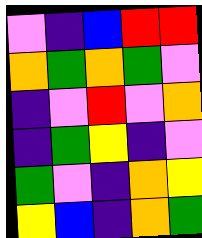[["violet", "indigo", "blue", "red", "red"], ["orange", "green", "orange", "green", "violet"], ["indigo", "violet", "red", "violet", "orange"], ["indigo", "green", "yellow", "indigo", "violet"], ["green", "violet", "indigo", "orange", "yellow"], ["yellow", "blue", "indigo", "orange", "green"]]